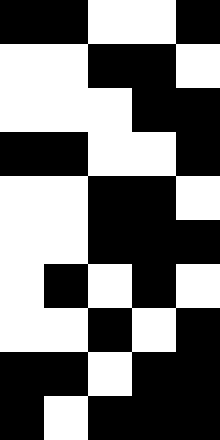[["black", "black", "white", "white", "black"], ["white", "white", "black", "black", "white"], ["white", "white", "white", "black", "black"], ["black", "black", "white", "white", "black"], ["white", "white", "black", "black", "white"], ["white", "white", "black", "black", "black"], ["white", "black", "white", "black", "white"], ["white", "white", "black", "white", "black"], ["black", "black", "white", "black", "black"], ["black", "white", "black", "black", "black"]]